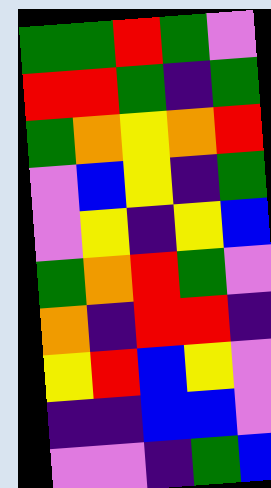[["green", "green", "red", "green", "violet"], ["red", "red", "green", "indigo", "green"], ["green", "orange", "yellow", "orange", "red"], ["violet", "blue", "yellow", "indigo", "green"], ["violet", "yellow", "indigo", "yellow", "blue"], ["green", "orange", "red", "green", "violet"], ["orange", "indigo", "red", "red", "indigo"], ["yellow", "red", "blue", "yellow", "violet"], ["indigo", "indigo", "blue", "blue", "violet"], ["violet", "violet", "indigo", "green", "blue"]]